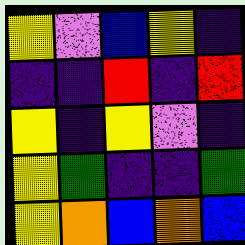[["yellow", "violet", "blue", "yellow", "indigo"], ["indigo", "indigo", "red", "indigo", "red"], ["yellow", "indigo", "yellow", "violet", "indigo"], ["yellow", "green", "indigo", "indigo", "green"], ["yellow", "orange", "blue", "orange", "blue"]]